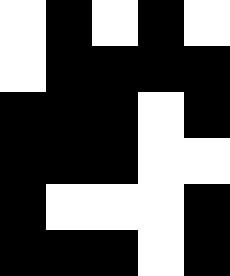[["white", "black", "white", "black", "white"], ["white", "black", "black", "black", "black"], ["black", "black", "black", "white", "black"], ["black", "black", "black", "white", "white"], ["black", "white", "white", "white", "black"], ["black", "black", "black", "white", "black"]]